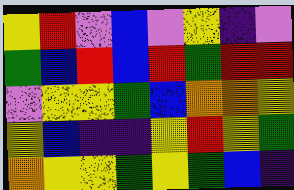[["yellow", "red", "violet", "blue", "violet", "yellow", "indigo", "violet"], ["green", "blue", "red", "blue", "red", "green", "red", "red"], ["violet", "yellow", "yellow", "green", "blue", "orange", "orange", "yellow"], ["yellow", "blue", "indigo", "indigo", "yellow", "red", "yellow", "green"], ["orange", "yellow", "yellow", "green", "yellow", "green", "blue", "indigo"]]